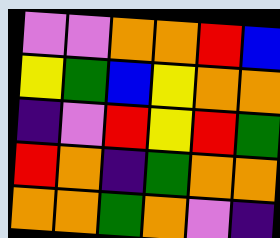[["violet", "violet", "orange", "orange", "red", "blue"], ["yellow", "green", "blue", "yellow", "orange", "orange"], ["indigo", "violet", "red", "yellow", "red", "green"], ["red", "orange", "indigo", "green", "orange", "orange"], ["orange", "orange", "green", "orange", "violet", "indigo"]]